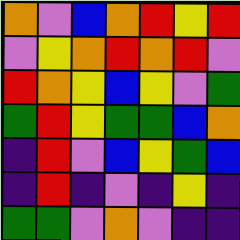[["orange", "violet", "blue", "orange", "red", "yellow", "red"], ["violet", "yellow", "orange", "red", "orange", "red", "violet"], ["red", "orange", "yellow", "blue", "yellow", "violet", "green"], ["green", "red", "yellow", "green", "green", "blue", "orange"], ["indigo", "red", "violet", "blue", "yellow", "green", "blue"], ["indigo", "red", "indigo", "violet", "indigo", "yellow", "indigo"], ["green", "green", "violet", "orange", "violet", "indigo", "indigo"]]